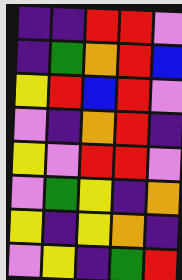[["indigo", "indigo", "red", "red", "violet"], ["indigo", "green", "orange", "red", "blue"], ["yellow", "red", "blue", "red", "violet"], ["violet", "indigo", "orange", "red", "indigo"], ["yellow", "violet", "red", "red", "violet"], ["violet", "green", "yellow", "indigo", "orange"], ["yellow", "indigo", "yellow", "orange", "indigo"], ["violet", "yellow", "indigo", "green", "red"]]